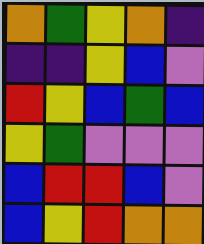[["orange", "green", "yellow", "orange", "indigo"], ["indigo", "indigo", "yellow", "blue", "violet"], ["red", "yellow", "blue", "green", "blue"], ["yellow", "green", "violet", "violet", "violet"], ["blue", "red", "red", "blue", "violet"], ["blue", "yellow", "red", "orange", "orange"]]